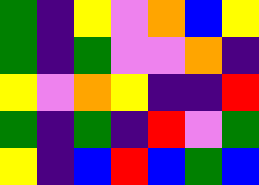[["green", "indigo", "yellow", "violet", "orange", "blue", "yellow"], ["green", "indigo", "green", "violet", "violet", "orange", "indigo"], ["yellow", "violet", "orange", "yellow", "indigo", "indigo", "red"], ["green", "indigo", "green", "indigo", "red", "violet", "green"], ["yellow", "indigo", "blue", "red", "blue", "green", "blue"]]